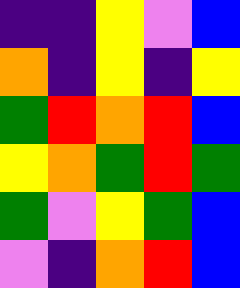[["indigo", "indigo", "yellow", "violet", "blue"], ["orange", "indigo", "yellow", "indigo", "yellow"], ["green", "red", "orange", "red", "blue"], ["yellow", "orange", "green", "red", "green"], ["green", "violet", "yellow", "green", "blue"], ["violet", "indigo", "orange", "red", "blue"]]